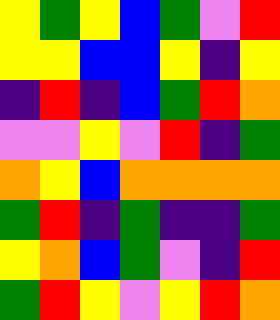[["yellow", "green", "yellow", "blue", "green", "violet", "red"], ["yellow", "yellow", "blue", "blue", "yellow", "indigo", "yellow"], ["indigo", "red", "indigo", "blue", "green", "red", "orange"], ["violet", "violet", "yellow", "violet", "red", "indigo", "green"], ["orange", "yellow", "blue", "orange", "orange", "orange", "orange"], ["green", "red", "indigo", "green", "indigo", "indigo", "green"], ["yellow", "orange", "blue", "green", "violet", "indigo", "red"], ["green", "red", "yellow", "violet", "yellow", "red", "orange"]]